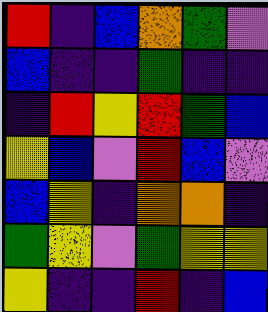[["red", "indigo", "blue", "orange", "green", "violet"], ["blue", "indigo", "indigo", "green", "indigo", "indigo"], ["indigo", "red", "yellow", "red", "green", "blue"], ["yellow", "blue", "violet", "red", "blue", "violet"], ["blue", "yellow", "indigo", "orange", "orange", "indigo"], ["green", "yellow", "violet", "green", "yellow", "yellow"], ["yellow", "indigo", "indigo", "red", "indigo", "blue"]]